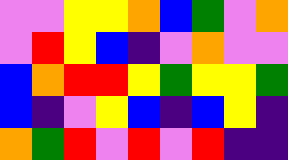[["violet", "violet", "yellow", "yellow", "orange", "blue", "green", "violet", "orange"], ["violet", "red", "yellow", "blue", "indigo", "violet", "orange", "violet", "violet"], ["blue", "orange", "red", "red", "yellow", "green", "yellow", "yellow", "green"], ["blue", "indigo", "violet", "yellow", "blue", "indigo", "blue", "yellow", "indigo"], ["orange", "green", "red", "violet", "red", "violet", "red", "indigo", "indigo"]]